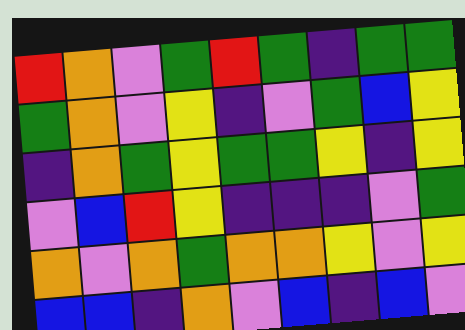[["red", "orange", "violet", "green", "red", "green", "indigo", "green", "green"], ["green", "orange", "violet", "yellow", "indigo", "violet", "green", "blue", "yellow"], ["indigo", "orange", "green", "yellow", "green", "green", "yellow", "indigo", "yellow"], ["violet", "blue", "red", "yellow", "indigo", "indigo", "indigo", "violet", "green"], ["orange", "violet", "orange", "green", "orange", "orange", "yellow", "violet", "yellow"], ["blue", "blue", "indigo", "orange", "violet", "blue", "indigo", "blue", "violet"]]